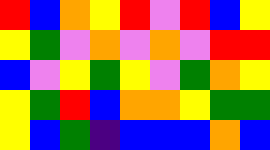[["red", "blue", "orange", "yellow", "red", "violet", "red", "blue", "yellow"], ["yellow", "green", "violet", "orange", "violet", "orange", "violet", "red", "red"], ["blue", "violet", "yellow", "green", "yellow", "violet", "green", "orange", "yellow"], ["yellow", "green", "red", "blue", "orange", "orange", "yellow", "green", "green"], ["yellow", "blue", "green", "indigo", "blue", "blue", "blue", "orange", "blue"]]